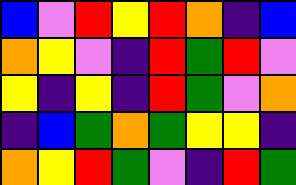[["blue", "violet", "red", "yellow", "red", "orange", "indigo", "blue"], ["orange", "yellow", "violet", "indigo", "red", "green", "red", "violet"], ["yellow", "indigo", "yellow", "indigo", "red", "green", "violet", "orange"], ["indigo", "blue", "green", "orange", "green", "yellow", "yellow", "indigo"], ["orange", "yellow", "red", "green", "violet", "indigo", "red", "green"]]